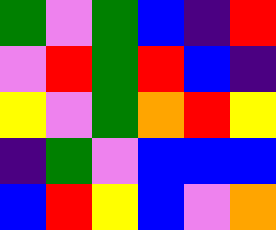[["green", "violet", "green", "blue", "indigo", "red"], ["violet", "red", "green", "red", "blue", "indigo"], ["yellow", "violet", "green", "orange", "red", "yellow"], ["indigo", "green", "violet", "blue", "blue", "blue"], ["blue", "red", "yellow", "blue", "violet", "orange"]]